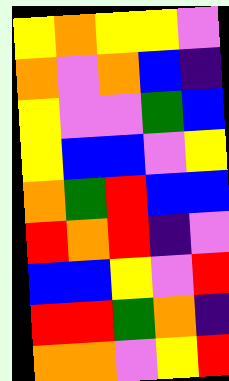[["yellow", "orange", "yellow", "yellow", "violet"], ["orange", "violet", "orange", "blue", "indigo"], ["yellow", "violet", "violet", "green", "blue"], ["yellow", "blue", "blue", "violet", "yellow"], ["orange", "green", "red", "blue", "blue"], ["red", "orange", "red", "indigo", "violet"], ["blue", "blue", "yellow", "violet", "red"], ["red", "red", "green", "orange", "indigo"], ["orange", "orange", "violet", "yellow", "red"]]